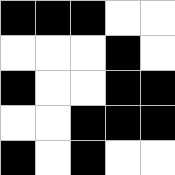[["black", "black", "black", "white", "white"], ["white", "white", "white", "black", "white"], ["black", "white", "white", "black", "black"], ["white", "white", "black", "black", "black"], ["black", "white", "black", "white", "white"]]